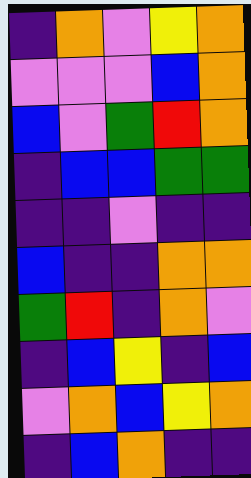[["indigo", "orange", "violet", "yellow", "orange"], ["violet", "violet", "violet", "blue", "orange"], ["blue", "violet", "green", "red", "orange"], ["indigo", "blue", "blue", "green", "green"], ["indigo", "indigo", "violet", "indigo", "indigo"], ["blue", "indigo", "indigo", "orange", "orange"], ["green", "red", "indigo", "orange", "violet"], ["indigo", "blue", "yellow", "indigo", "blue"], ["violet", "orange", "blue", "yellow", "orange"], ["indigo", "blue", "orange", "indigo", "indigo"]]